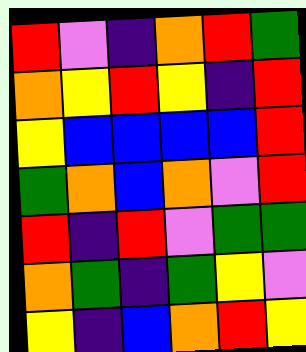[["red", "violet", "indigo", "orange", "red", "green"], ["orange", "yellow", "red", "yellow", "indigo", "red"], ["yellow", "blue", "blue", "blue", "blue", "red"], ["green", "orange", "blue", "orange", "violet", "red"], ["red", "indigo", "red", "violet", "green", "green"], ["orange", "green", "indigo", "green", "yellow", "violet"], ["yellow", "indigo", "blue", "orange", "red", "yellow"]]